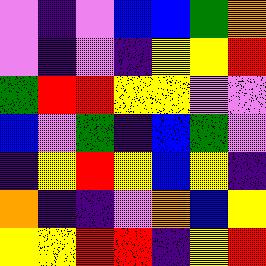[["violet", "indigo", "violet", "blue", "blue", "green", "orange"], ["violet", "indigo", "violet", "indigo", "yellow", "yellow", "red"], ["green", "red", "red", "yellow", "yellow", "violet", "violet"], ["blue", "violet", "green", "indigo", "blue", "green", "violet"], ["indigo", "yellow", "red", "yellow", "blue", "yellow", "indigo"], ["orange", "indigo", "indigo", "violet", "orange", "blue", "yellow"], ["yellow", "yellow", "red", "red", "indigo", "yellow", "red"]]